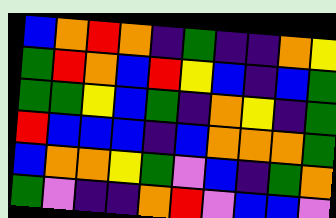[["blue", "orange", "red", "orange", "indigo", "green", "indigo", "indigo", "orange", "yellow"], ["green", "red", "orange", "blue", "red", "yellow", "blue", "indigo", "blue", "green"], ["green", "green", "yellow", "blue", "green", "indigo", "orange", "yellow", "indigo", "green"], ["red", "blue", "blue", "blue", "indigo", "blue", "orange", "orange", "orange", "green"], ["blue", "orange", "orange", "yellow", "green", "violet", "blue", "indigo", "green", "orange"], ["green", "violet", "indigo", "indigo", "orange", "red", "violet", "blue", "blue", "violet"]]